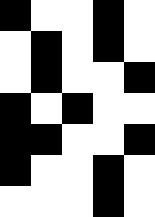[["black", "white", "white", "black", "white"], ["white", "black", "white", "black", "white"], ["white", "black", "white", "white", "black"], ["black", "white", "black", "white", "white"], ["black", "black", "white", "white", "black"], ["black", "white", "white", "black", "white"], ["white", "white", "white", "black", "white"]]